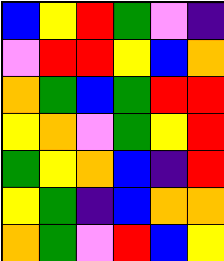[["blue", "yellow", "red", "green", "violet", "indigo"], ["violet", "red", "red", "yellow", "blue", "orange"], ["orange", "green", "blue", "green", "red", "red"], ["yellow", "orange", "violet", "green", "yellow", "red"], ["green", "yellow", "orange", "blue", "indigo", "red"], ["yellow", "green", "indigo", "blue", "orange", "orange"], ["orange", "green", "violet", "red", "blue", "yellow"]]